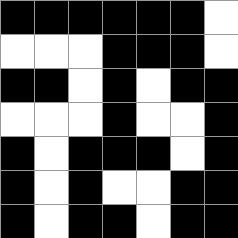[["black", "black", "black", "black", "black", "black", "white"], ["white", "white", "white", "black", "black", "black", "white"], ["black", "black", "white", "black", "white", "black", "black"], ["white", "white", "white", "black", "white", "white", "black"], ["black", "white", "black", "black", "black", "white", "black"], ["black", "white", "black", "white", "white", "black", "black"], ["black", "white", "black", "black", "white", "black", "black"]]